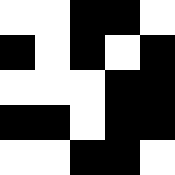[["white", "white", "black", "black", "white"], ["black", "white", "black", "white", "black"], ["white", "white", "white", "black", "black"], ["black", "black", "white", "black", "black"], ["white", "white", "black", "black", "white"]]